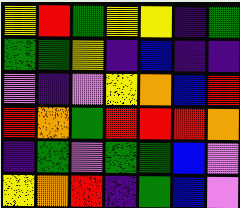[["yellow", "red", "green", "yellow", "yellow", "indigo", "green"], ["green", "green", "yellow", "indigo", "blue", "indigo", "indigo"], ["violet", "indigo", "violet", "yellow", "orange", "blue", "red"], ["red", "orange", "green", "red", "red", "red", "orange"], ["indigo", "green", "violet", "green", "green", "blue", "violet"], ["yellow", "orange", "red", "indigo", "green", "blue", "violet"]]